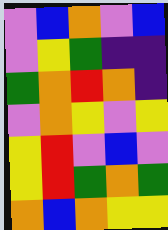[["violet", "blue", "orange", "violet", "blue"], ["violet", "yellow", "green", "indigo", "indigo"], ["green", "orange", "red", "orange", "indigo"], ["violet", "orange", "yellow", "violet", "yellow"], ["yellow", "red", "violet", "blue", "violet"], ["yellow", "red", "green", "orange", "green"], ["orange", "blue", "orange", "yellow", "yellow"]]